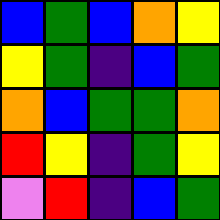[["blue", "green", "blue", "orange", "yellow"], ["yellow", "green", "indigo", "blue", "green"], ["orange", "blue", "green", "green", "orange"], ["red", "yellow", "indigo", "green", "yellow"], ["violet", "red", "indigo", "blue", "green"]]